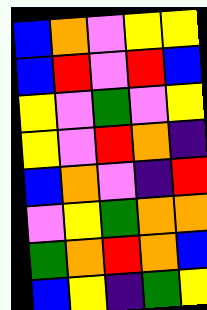[["blue", "orange", "violet", "yellow", "yellow"], ["blue", "red", "violet", "red", "blue"], ["yellow", "violet", "green", "violet", "yellow"], ["yellow", "violet", "red", "orange", "indigo"], ["blue", "orange", "violet", "indigo", "red"], ["violet", "yellow", "green", "orange", "orange"], ["green", "orange", "red", "orange", "blue"], ["blue", "yellow", "indigo", "green", "yellow"]]